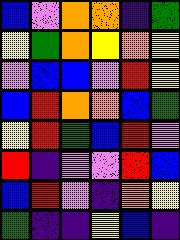[["blue", "violet", "orange", "orange", "indigo", "green"], ["yellow", "green", "orange", "yellow", "orange", "yellow"], ["violet", "blue", "blue", "violet", "red", "yellow"], ["blue", "red", "orange", "orange", "blue", "green"], ["yellow", "red", "green", "blue", "red", "violet"], ["red", "indigo", "violet", "violet", "red", "blue"], ["blue", "red", "violet", "indigo", "orange", "yellow"], ["green", "indigo", "indigo", "yellow", "blue", "indigo"]]